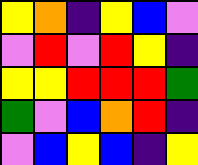[["yellow", "orange", "indigo", "yellow", "blue", "violet"], ["violet", "red", "violet", "red", "yellow", "indigo"], ["yellow", "yellow", "red", "red", "red", "green"], ["green", "violet", "blue", "orange", "red", "indigo"], ["violet", "blue", "yellow", "blue", "indigo", "yellow"]]